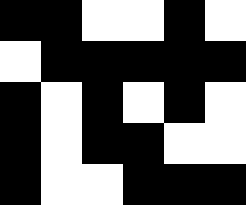[["black", "black", "white", "white", "black", "white"], ["white", "black", "black", "black", "black", "black"], ["black", "white", "black", "white", "black", "white"], ["black", "white", "black", "black", "white", "white"], ["black", "white", "white", "black", "black", "black"]]